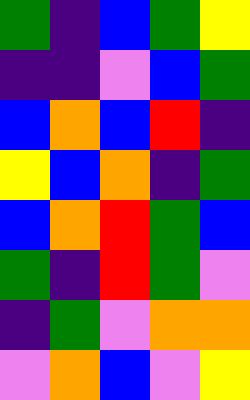[["green", "indigo", "blue", "green", "yellow"], ["indigo", "indigo", "violet", "blue", "green"], ["blue", "orange", "blue", "red", "indigo"], ["yellow", "blue", "orange", "indigo", "green"], ["blue", "orange", "red", "green", "blue"], ["green", "indigo", "red", "green", "violet"], ["indigo", "green", "violet", "orange", "orange"], ["violet", "orange", "blue", "violet", "yellow"]]